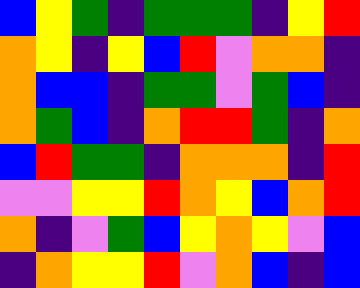[["blue", "yellow", "green", "indigo", "green", "green", "green", "indigo", "yellow", "red"], ["orange", "yellow", "indigo", "yellow", "blue", "red", "violet", "orange", "orange", "indigo"], ["orange", "blue", "blue", "indigo", "green", "green", "violet", "green", "blue", "indigo"], ["orange", "green", "blue", "indigo", "orange", "red", "red", "green", "indigo", "orange"], ["blue", "red", "green", "green", "indigo", "orange", "orange", "orange", "indigo", "red"], ["violet", "violet", "yellow", "yellow", "red", "orange", "yellow", "blue", "orange", "red"], ["orange", "indigo", "violet", "green", "blue", "yellow", "orange", "yellow", "violet", "blue"], ["indigo", "orange", "yellow", "yellow", "red", "violet", "orange", "blue", "indigo", "blue"]]